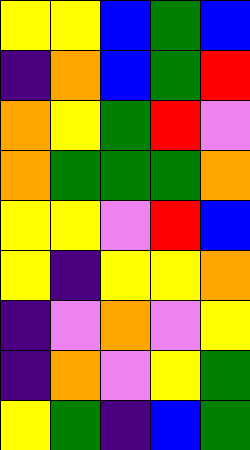[["yellow", "yellow", "blue", "green", "blue"], ["indigo", "orange", "blue", "green", "red"], ["orange", "yellow", "green", "red", "violet"], ["orange", "green", "green", "green", "orange"], ["yellow", "yellow", "violet", "red", "blue"], ["yellow", "indigo", "yellow", "yellow", "orange"], ["indigo", "violet", "orange", "violet", "yellow"], ["indigo", "orange", "violet", "yellow", "green"], ["yellow", "green", "indigo", "blue", "green"]]